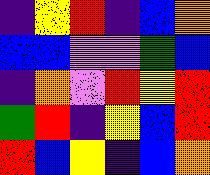[["indigo", "yellow", "red", "indigo", "blue", "orange"], ["blue", "blue", "violet", "violet", "green", "blue"], ["indigo", "orange", "violet", "red", "yellow", "red"], ["green", "red", "indigo", "yellow", "blue", "red"], ["red", "blue", "yellow", "indigo", "blue", "orange"]]